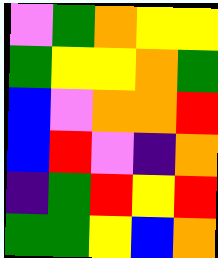[["violet", "green", "orange", "yellow", "yellow"], ["green", "yellow", "yellow", "orange", "green"], ["blue", "violet", "orange", "orange", "red"], ["blue", "red", "violet", "indigo", "orange"], ["indigo", "green", "red", "yellow", "red"], ["green", "green", "yellow", "blue", "orange"]]